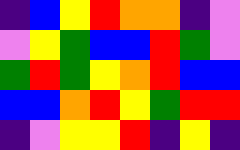[["indigo", "blue", "yellow", "red", "orange", "orange", "indigo", "violet"], ["violet", "yellow", "green", "blue", "blue", "red", "green", "violet"], ["green", "red", "green", "yellow", "orange", "red", "blue", "blue"], ["blue", "blue", "orange", "red", "yellow", "green", "red", "red"], ["indigo", "violet", "yellow", "yellow", "red", "indigo", "yellow", "indigo"]]